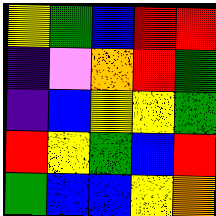[["yellow", "green", "blue", "red", "red"], ["indigo", "violet", "orange", "red", "green"], ["indigo", "blue", "yellow", "yellow", "green"], ["red", "yellow", "green", "blue", "red"], ["green", "blue", "blue", "yellow", "orange"]]